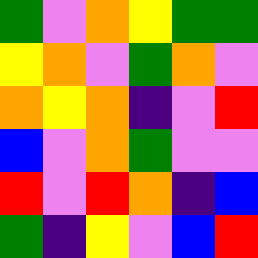[["green", "violet", "orange", "yellow", "green", "green"], ["yellow", "orange", "violet", "green", "orange", "violet"], ["orange", "yellow", "orange", "indigo", "violet", "red"], ["blue", "violet", "orange", "green", "violet", "violet"], ["red", "violet", "red", "orange", "indigo", "blue"], ["green", "indigo", "yellow", "violet", "blue", "red"]]